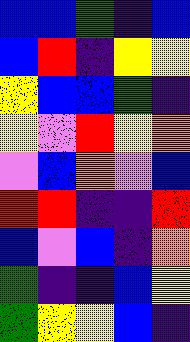[["blue", "blue", "green", "indigo", "blue"], ["blue", "red", "indigo", "yellow", "yellow"], ["yellow", "blue", "blue", "green", "indigo"], ["yellow", "violet", "red", "yellow", "orange"], ["violet", "blue", "orange", "violet", "blue"], ["red", "red", "indigo", "indigo", "red"], ["blue", "violet", "blue", "indigo", "orange"], ["green", "indigo", "indigo", "blue", "yellow"], ["green", "yellow", "yellow", "blue", "indigo"]]